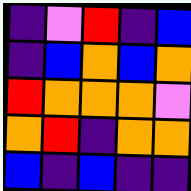[["indigo", "violet", "red", "indigo", "blue"], ["indigo", "blue", "orange", "blue", "orange"], ["red", "orange", "orange", "orange", "violet"], ["orange", "red", "indigo", "orange", "orange"], ["blue", "indigo", "blue", "indigo", "indigo"]]